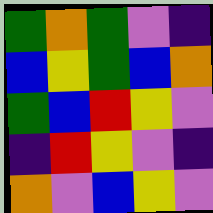[["green", "orange", "green", "violet", "indigo"], ["blue", "yellow", "green", "blue", "orange"], ["green", "blue", "red", "yellow", "violet"], ["indigo", "red", "yellow", "violet", "indigo"], ["orange", "violet", "blue", "yellow", "violet"]]